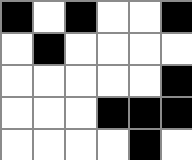[["black", "white", "black", "white", "white", "black"], ["white", "black", "white", "white", "white", "white"], ["white", "white", "white", "white", "white", "black"], ["white", "white", "white", "black", "black", "black"], ["white", "white", "white", "white", "black", "white"]]